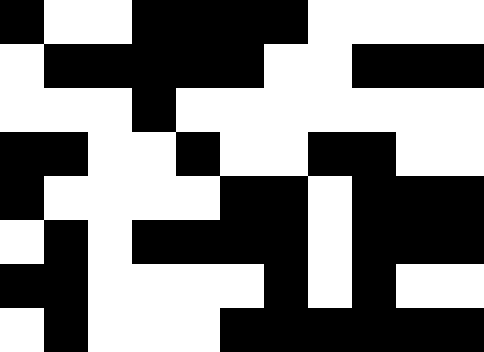[["black", "white", "white", "black", "black", "black", "black", "white", "white", "white", "white"], ["white", "black", "black", "black", "black", "black", "white", "white", "black", "black", "black"], ["white", "white", "white", "black", "white", "white", "white", "white", "white", "white", "white"], ["black", "black", "white", "white", "black", "white", "white", "black", "black", "white", "white"], ["black", "white", "white", "white", "white", "black", "black", "white", "black", "black", "black"], ["white", "black", "white", "black", "black", "black", "black", "white", "black", "black", "black"], ["black", "black", "white", "white", "white", "white", "black", "white", "black", "white", "white"], ["white", "black", "white", "white", "white", "black", "black", "black", "black", "black", "black"]]